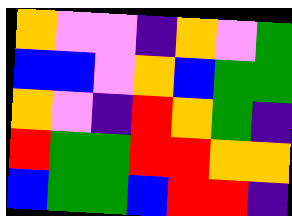[["orange", "violet", "violet", "indigo", "orange", "violet", "green"], ["blue", "blue", "violet", "orange", "blue", "green", "green"], ["orange", "violet", "indigo", "red", "orange", "green", "indigo"], ["red", "green", "green", "red", "red", "orange", "orange"], ["blue", "green", "green", "blue", "red", "red", "indigo"]]